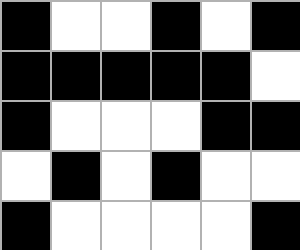[["black", "white", "white", "black", "white", "black"], ["black", "black", "black", "black", "black", "white"], ["black", "white", "white", "white", "black", "black"], ["white", "black", "white", "black", "white", "white"], ["black", "white", "white", "white", "white", "black"]]